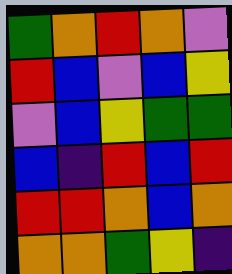[["green", "orange", "red", "orange", "violet"], ["red", "blue", "violet", "blue", "yellow"], ["violet", "blue", "yellow", "green", "green"], ["blue", "indigo", "red", "blue", "red"], ["red", "red", "orange", "blue", "orange"], ["orange", "orange", "green", "yellow", "indigo"]]